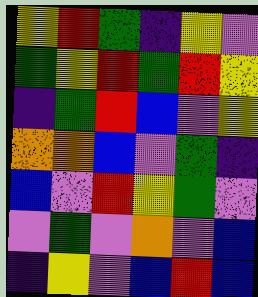[["yellow", "red", "green", "indigo", "yellow", "violet"], ["green", "yellow", "red", "green", "red", "yellow"], ["indigo", "green", "red", "blue", "violet", "yellow"], ["orange", "orange", "blue", "violet", "green", "indigo"], ["blue", "violet", "red", "yellow", "green", "violet"], ["violet", "green", "violet", "orange", "violet", "blue"], ["indigo", "yellow", "violet", "blue", "red", "blue"]]